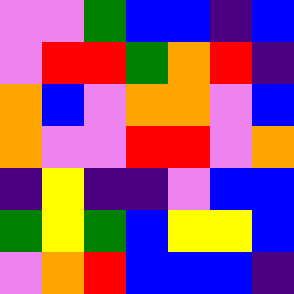[["violet", "violet", "green", "blue", "blue", "indigo", "blue"], ["violet", "red", "red", "green", "orange", "red", "indigo"], ["orange", "blue", "violet", "orange", "orange", "violet", "blue"], ["orange", "violet", "violet", "red", "red", "violet", "orange"], ["indigo", "yellow", "indigo", "indigo", "violet", "blue", "blue"], ["green", "yellow", "green", "blue", "yellow", "yellow", "blue"], ["violet", "orange", "red", "blue", "blue", "blue", "indigo"]]